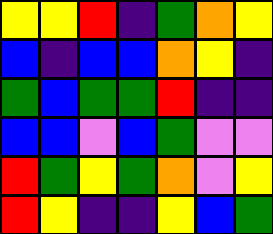[["yellow", "yellow", "red", "indigo", "green", "orange", "yellow"], ["blue", "indigo", "blue", "blue", "orange", "yellow", "indigo"], ["green", "blue", "green", "green", "red", "indigo", "indigo"], ["blue", "blue", "violet", "blue", "green", "violet", "violet"], ["red", "green", "yellow", "green", "orange", "violet", "yellow"], ["red", "yellow", "indigo", "indigo", "yellow", "blue", "green"]]